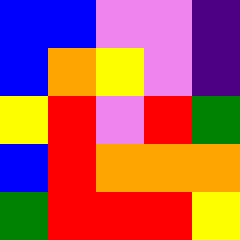[["blue", "blue", "violet", "violet", "indigo"], ["blue", "orange", "yellow", "violet", "indigo"], ["yellow", "red", "violet", "red", "green"], ["blue", "red", "orange", "orange", "orange"], ["green", "red", "red", "red", "yellow"]]